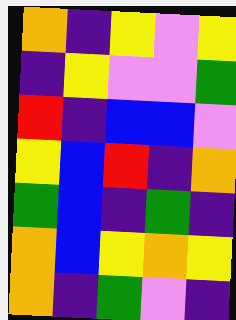[["orange", "indigo", "yellow", "violet", "yellow"], ["indigo", "yellow", "violet", "violet", "green"], ["red", "indigo", "blue", "blue", "violet"], ["yellow", "blue", "red", "indigo", "orange"], ["green", "blue", "indigo", "green", "indigo"], ["orange", "blue", "yellow", "orange", "yellow"], ["orange", "indigo", "green", "violet", "indigo"]]